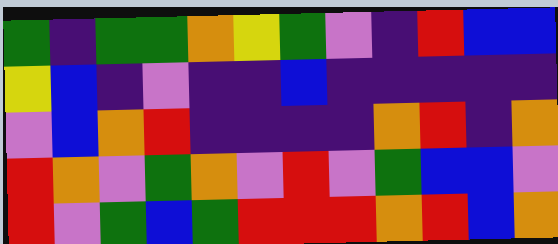[["green", "indigo", "green", "green", "orange", "yellow", "green", "violet", "indigo", "red", "blue", "blue"], ["yellow", "blue", "indigo", "violet", "indigo", "indigo", "blue", "indigo", "indigo", "indigo", "indigo", "indigo"], ["violet", "blue", "orange", "red", "indigo", "indigo", "indigo", "indigo", "orange", "red", "indigo", "orange"], ["red", "orange", "violet", "green", "orange", "violet", "red", "violet", "green", "blue", "blue", "violet"], ["red", "violet", "green", "blue", "green", "red", "red", "red", "orange", "red", "blue", "orange"]]